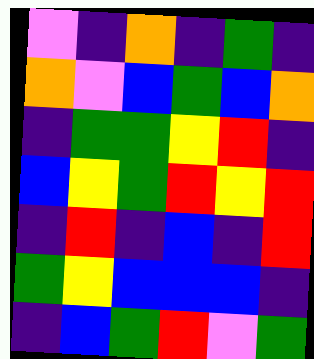[["violet", "indigo", "orange", "indigo", "green", "indigo"], ["orange", "violet", "blue", "green", "blue", "orange"], ["indigo", "green", "green", "yellow", "red", "indigo"], ["blue", "yellow", "green", "red", "yellow", "red"], ["indigo", "red", "indigo", "blue", "indigo", "red"], ["green", "yellow", "blue", "blue", "blue", "indigo"], ["indigo", "blue", "green", "red", "violet", "green"]]